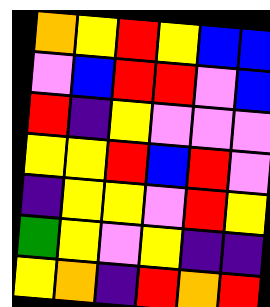[["orange", "yellow", "red", "yellow", "blue", "blue"], ["violet", "blue", "red", "red", "violet", "blue"], ["red", "indigo", "yellow", "violet", "violet", "violet"], ["yellow", "yellow", "red", "blue", "red", "violet"], ["indigo", "yellow", "yellow", "violet", "red", "yellow"], ["green", "yellow", "violet", "yellow", "indigo", "indigo"], ["yellow", "orange", "indigo", "red", "orange", "red"]]